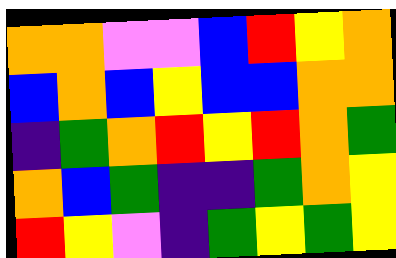[["orange", "orange", "violet", "violet", "blue", "red", "yellow", "orange"], ["blue", "orange", "blue", "yellow", "blue", "blue", "orange", "orange"], ["indigo", "green", "orange", "red", "yellow", "red", "orange", "green"], ["orange", "blue", "green", "indigo", "indigo", "green", "orange", "yellow"], ["red", "yellow", "violet", "indigo", "green", "yellow", "green", "yellow"]]